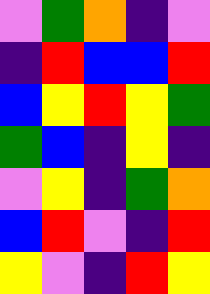[["violet", "green", "orange", "indigo", "violet"], ["indigo", "red", "blue", "blue", "red"], ["blue", "yellow", "red", "yellow", "green"], ["green", "blue", "indigo", "yellow", "indigo"], ["violet", "yellow", "indigo", "green", "orange"], ["blue", "red", "violet", "indigo", "red"], ["yellow", "violet", "indigo", "red", "yellow"]]